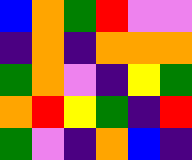[["blue", "orange", "green", "red", "violet", "violet"], ["indigo", "orange", "indigo", "orange", "orange", "orange"], ["green", "orange", "violet", "indigo", "yellow", "green"], ["orange", "red", "yellow", "green", "indigo", "red"], ["green", "violet", "indigo", "orange", "blue", "indigo"]]